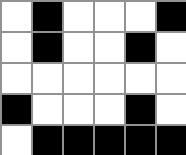[["white", "black", "white", "white", "white", "black"], ["white", "black", "white", "white", "black", "white"], ["white", "white", "white", "white", "white", "white"], ["black", "white", "white", "white", "black", "white"], ["white", "black", "black", "black", "black", "black"]]